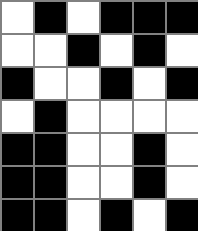[["white", "black", "white", "black", "black", "black"], ["white", "white", "black", "white", "black", "white"], ["black", "white", "white", "black", "white", "black"], ["white", "black", "white", "white", "white", "white"], ["black", "black", "white", "white", "black", "white"], ["black", "black", "white", "white", "black", "white"], ["black", "black", "white", "black", "white", "black"]]